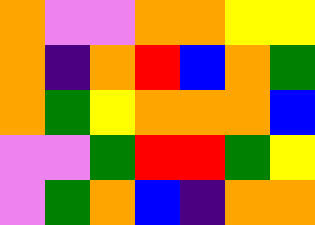[["orange", "violet", "violet", "orange", "orange", "yellow", "yellow"], ["orange", "indigo", "orange", "red", "blue", "orange", "green"], ["orange", "green", "yellow", "orange", "orange", "orange", "blue"], ["violet", "violet", "green", "red", "red", "green", "yellow"], ["violet", "green", "orange", "blue", "indigo", "orange", "orange"]]